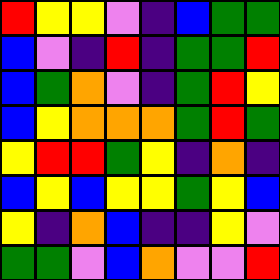[["red", "yellow", "yellow", "violet", "indigo", "blue", "green", "green"], ["blue", "violet", "indigo", "red", "indigo", "green", "green", "red"], ["blue", "green", "orange", "violet", "indigo", "green", "red", "yellow"], ["blue", "yellow", "orange", "orange", "orange", "green", "red", "green"], ["yellow", "red", "red", "green", "yellow", "indigo", "orange", "indigo"], ["blue", "yellow", "blue", "yellow", "yellow", "green", "yellow", "blue"], ["yellow", "indigo", "orange", "blue", "indigo", "indigo", "yellow", "violet"], ["green", "green", "violet", "blue", "orange", "violet", "violet", "red"]]